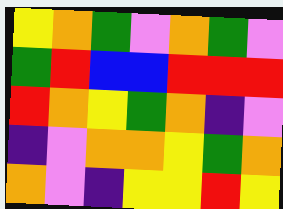[["yellow", "orange", "green", "violet", "orange", "green", "violet"], ["green", "red", "blue", "blue", "red", "red", "red"], ["red", "orange", "yellow", "green", "orange", "indigo", "violet"], ["indigo", "violet", "orange", "orange", "yellow", "green", "orange"], ["orange", "violet", "indigo", "yellow", "yellow", "red", "yellow"]]